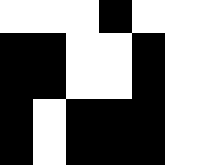[["white", "white", "white", "black", "white", "white"], ["black", "black", "white", "white", "black", "white"], ["black", "black", "white", "white", "black", "white"], ["black", "white", "black", "black", "black", "white"], ["black", "white", "black", "black", "black", "white"]]